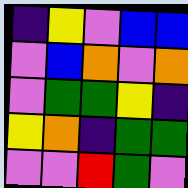[["indigo", "yellow", "violet", "blue", "blue"], ["violet", "blue", "orange", "violet", "orange"], ["violet", "green", "green", "yellow", "indigo"], ["yellow", "orange", "indigo", "green", "green"], ["violet", "violet", "red", "green", "violet"]]